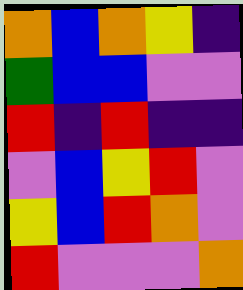[["orange", "blue", "orange", "yellow", "indigo"], ["green", "blue", "blue", "violet", "violet"], ["red", "indigo", "red", "indigo", "indigo"], ["violet", "blue", "yellow", "red", "violet"], ["yellow", "blue", "red", "orange", "violet"], ["red", "violet", "violet", "violet", "orange"]]